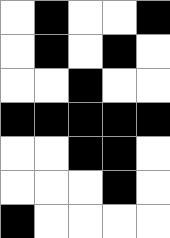[["white", "black", "white", "white", "black"], ["white", "black", "white", "black", "white"], ["white", "white", "black", "white", "white"], ["black", "black", "black", "black", "black"], ["white", "white", "black", "black", "white"], ["white", "white", "white", "black", "white"], ["black", "white", "white", "white", "white"]]